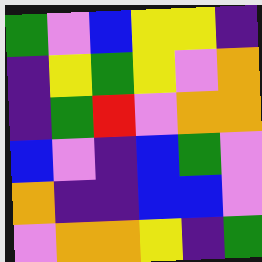[["green", "violet", "blue", "yellow", "yellow", "indigo"], ["indigo", "yellow", "green", "yellow", "violet", "orange"], ["indigo", "green", "red", "violet", "orange", "orange"], ["blue", "violet", "indigo", "blue", "green", "violet"], ["orange", "indigo", "indigo", "blue", "blue", "violet"], ["violet", "orange", "orange", "yellow", "indigo", "green"]]